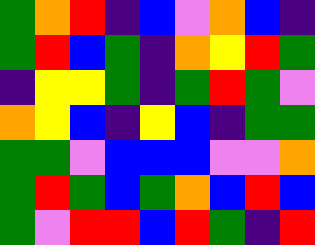[["green", "orange", "red", "indigo", "blue", "violet", "orange", "blue", "indigo"], ["green", "red", "blue", "green", "indigo", "orange", "yellow", "red", "green"], ["indigo", "yellow", "yellow", "green", "indigo", "green", "red", "green", "violet"], ["orange", "yellow", "blue", "indigo", "yellow", "blue", "indigo", "green", "green"], ["green", "green", "violet", "blue", "blue", "blue", "violet", "violet", "orange"], ["green", "red", "green", "blue", "green", "orange", "blue", "red", "blue"], ["green", "violet", "red", "red", "blue", "red", "green", "indigo", "red"]]